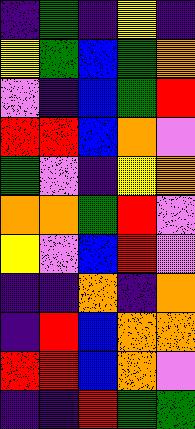[["indigo", "green", "indigo", "yellow", "indigo"], ["yellow", "green", "blue", "green", "orange"], ["violet", "indigo", "blue", "green", "red"], ["red", "red", "blue", "orange", "violet"], ["green", "violet", "indigo", "yellow", "orange"], ["orange", "orange", "green", "red", "violet"], ["yellow", "violet", "blue", "red", "violet"], ["indigo", "indigo", "orange", "indigo", "orange"], ["indigo", "red", "blue", "orange", "orange"], ["red", "red", "blue", "orange", "violet"], ["indigo", "indigo", "red", "green", "green"]]